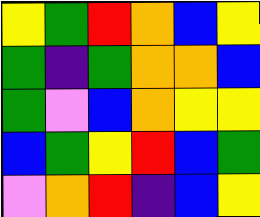[["yellow", "green", "red", "orange", "blue", "yellow"], ["green", "indigo", "green", "orange", "orange", "blue"], ["green", "violet", "blue", "orange", "yellow", "yellow"], ["blue", "green", "yellow", "red", "blue", "green"], ["violet", "orange", "red", "indigo", "blue", "yellow"]]